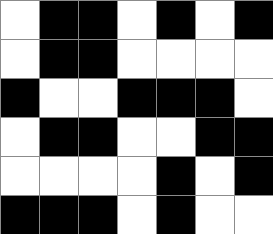[["white", "black", "black", "white", "black", "white", "black"], ["white", "black", "black", "white", "white", "white", "white"], ["black", "white", "white", "black", "black", "black", "white"], ["white", "black", "black", "white", "white", "black", "black"], ["white", "white", "white", "white", "black", "white", "black"], ["black", "black", "black", "white", "black", "white", "white"]]